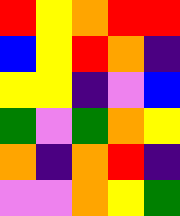[["red", "yellow", "orange", "red", "red"], ["blue", "yellow", "red", "orange", "indigo"], ["yellow", "yellow", "indigo", "violet", "blue"], ["green", "violet", "green", "orange", "yellow"], ["orange", "indigo", "orange", "red", "indigo"], ["violet", "violet", "orange", "yellow", "green"]]